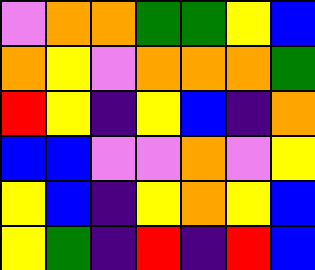[["violet", "orange", "orange", "green", "green", "yellow", "blue"], ["orange", "yellow", "violet", "orange", "orange", "orange", "green"], ["red", "yellow", "indigo", "yellow", "blue", "indigo", "orange"], ["blue", "blue", "violet", "violet", "orange", "violet", "yellow"], ["yellow", "blue", "indigo", "yellow", "orange", "yellow", "blue"], ["yellow", "green", "indigo", "red", "indigo", "red", "blue"]]